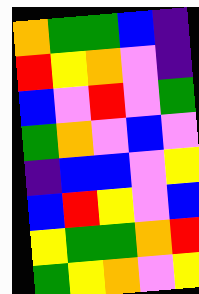[["orange", "green", "green", "blue", "indigo"], ["red", "yellow", "orange", "violet", "indigo"], ["blue", "violet", "red", "violet", "green"], ["green", "orange", "violet", "blue", "violet"], ["indigo", "blue", "blue", "violet", "yellow"], ["blue", "red", "yellow", "violet", "blue"], ["yellow", "green", "green", "orange", "red"], ["green", "yellow", "orange", "violet", "yellow"]]